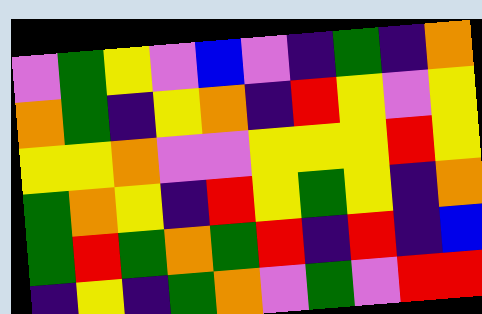[["violet", "green", "yellow", "violet", "blue", "violet", "indigo", "green", "indigo", "orange"], ["orange", "green", "indigo", "yellow", "orange", "indigo", "red", "yellow", "violet", "yellow"], ["yellow", "yellow", "orange", "violet", "violet", "yellow", "yellow", "yellow", "red", "yellow"], ["green", "orange", "yellow", "indigo", "red", "yellow", "green", "yellow", "indigo", "orange"], ["green", "red", "green", "orange", "green", "red", "indigo", "red", "indigo", "blue"], ["indigo", "yellow", "indigo", "green", "orange", "violet", "green", "violet", "red", "red"]]